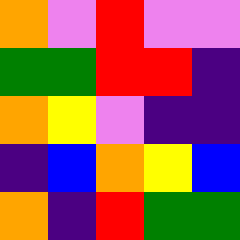[["orange", "violet", "red", "violet", "violet"], ["green", "green", "red", "red", "indigo"], ["orange", "yellow", "violet", "indigo", "indigo"], ["indigo", "blue", "orange", "yellow", "blue"], ["orange", "indigo", "red", "green", "green"]]